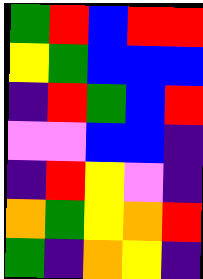[["green", "red", "blue", "red", "red"], ["yellow", "green", "blue", "blue", "blue"], ["indigo", "red", "green", "blue", "red"], ["violet", "violet", "blue", "blue", "indigo"], ["indigo", "red", "yellow", "violet", "indigo"], ["orange", "green", "yellow", "orange", "red"], ["green", "indigo", "orange", "yellow", "indigo"]]